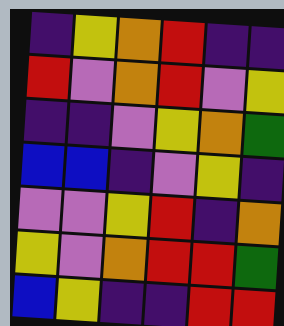[["indigo", "yellow", "orange", "red", "indigo", "indigo"], ["red", "violet", "orange", "red", "violet", "yellow"], ["indigo", "indigo", "violet", "yellow", "orange", "green"], ["blue", "blue", "indigo", "violet", "yellow", "indigo"], ["violet", "violet", "yellow", "red", "indigo", "orange"], ["yellow", "violet", "orange", "red", "red", "green"], ["blue", "yellow", "indigo", "indigo", "red", "red"]]